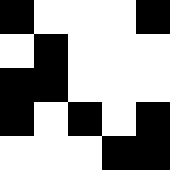[["black", "white", "white", "white", "black"], ["white", "black", "white", "white", "white"], ["black", "black", "white", "white", "white"], ["black", "white", "black", "white", "black"], ["white", "white", "white", "black", "black"]]